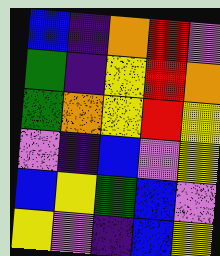[["blue", "indigo", "orange", "red", "violet"], ["green", "indigo", "yellow", "red", "orange"], ["green", "orange", "yellow", "red", "yellow"], ["violet", "indigo", "blue", "violet", "yellow"], ["blue", "yellow", "green", "blue", "violet"], ["yellow", "violet", "indigo", "blue", "yellow"]]